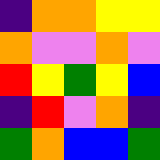[["indigo", "orange", "orange", "yellow", "yellow"], ["orange", "violet", "violet", "orange", "violet"], ["red", "yellow", "green", "yellow", "blue"], ["indigo", "red", "violet", "orange", "indigo"], ["green", "orange", "blue", "blue", "green"]]